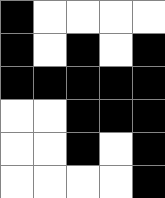[["black", "white", "white", "white", "white"], ["black", "white", "black", "white", "black"], ["black", "black", "black", "black", "black"], ["white", "white", "black", "black", "black"], ["white", "white", "black", "white", "black"], ["white", "white", "white", "white", "black"]]